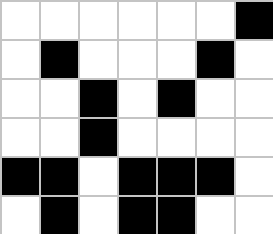[["white", "white", "white", "white", "white", "white", "black"], ["white", "black", "white", "white", "white", "black", "white"], ["white", "white", "black", "white", "black", "white", "white"], ["white", "white", "black", "white", "white", "white", "white"], ["black", "black", "white", "black", "black", "black", "white"], ["white", "black", "white", "black", "black", "white", "white"]]